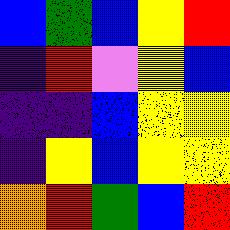[["blue", "green", "blue", "yellow", "red"], ["indigo", "red", "violet", "yellow", "blue"], ["indigo", "indigo", "blue", "yellow", "yellow"], ["indigo", "yellow", "blue", "yellow", "yellow"], ["orange", "red", "green", "blue", "red"]]